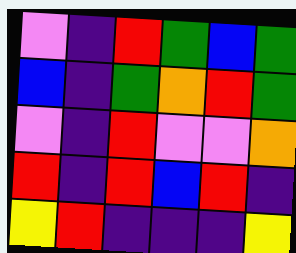[["violet", "indigo", "red", "green", "blue", "green"], ["blue", "indigo", "green", "orange", "red", "green"], ["violet", "indigo", "red", "violet", "violet", "orange"], ["red", "indigo", "red", "blue", "red", "indigo"], ["yellow", "red", "indigo", "indigo", "indigo", "yellow"]]